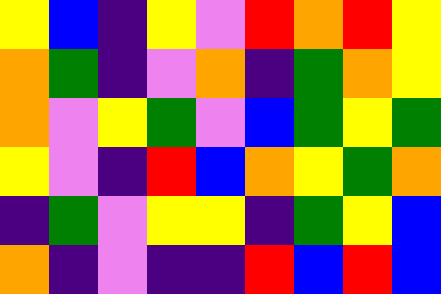[["yellow", "blue", "indigo", "yellow", "violet", "red", "orange", "red", "yellow"], ["orange", "green", "indigo", "violet", "orange", "indigo", "green", "orange", "yellow"], ["orange", "violet", "yellow", "green", "violet", "blue", "green", "yellow", "green"], ["yellow", "violet", "indigo", "red", "blue", "orange", "yellow", "green", "orange"], ["indigo", "green", "violet", "yellow", "yellow", "indigo", "green", "yellow", "blue"], ["orange", "indigo", "violet", "indigo", "indigo", "red", "blue", "red", "blue"]]